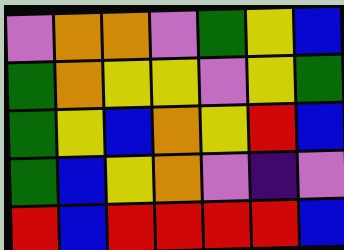[["violet", "orange", "orange", "violet", "green", "yellow", "blue"], ["green", "orange", "yellow", "yellow", "violet", "yellow", "green"], ["green", "yellow", "blue", "orange", "yellow", "red", "blue"], ["green", "blue", "yellow", "orange", "violet", "indigo", "violet"], ["red", "blue", "red", "red", "red", "red", "blue"]]